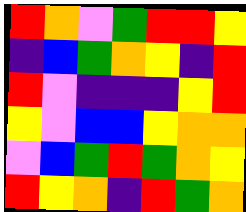[["red", "orange", "violet", "green", "red", "red", "yellow"], ["indigo", "blue", "green", "orange", "yellow", "indigo", "red"], ["red", "violet", "indigo", "indigo", "indigo", "yellow", "red"], ["yellow", "violet", "blue", "blue", "yellow", "orange", "orange"], ["violet", "blue", "green", "red", "green", "orange", "yellow"], ["red", "yellow", "orange", "indigo", "red", "green", "orange"]]